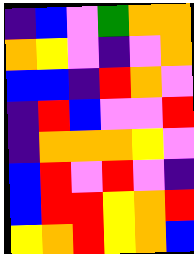[["indigo", "blue", "violet", "green", "orange", "orange"], ["orange", "yellow", "violet", "indigo", "violet", "orange"], ["blue", "blue", "indigo", "red", "orange", "violet"], ["indigo", "red", "blue", "violet", "violet", "red"], ["indigo", "orange", "orange", "orange", "yellow", "violet"], ["blue", "red", "violet", "red", "violet", "indigo"], ["blue", "red", "red", "yellow", "orange", "red"], ["yellow", "orange", "red", "yellow", "orange", "blue"]]